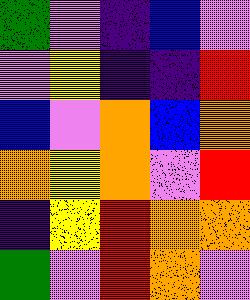[["green", "violet", "indigo", "blue", "violet"], ["violet", "yellow", "indigo", "indigo", "red"], ["blue", "violet", "orange", "blue", "orange"], ["orange", "yellow", "orange", "violet", "red"], ["indigo", "yellow", "red", "orange", "orange"], ["green", "violet", "red", "orange", "violet"]]